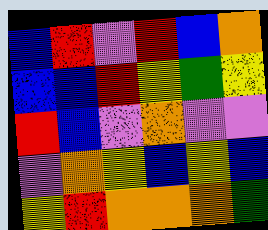[["blue", "red", "violet", "red", "blue", "orange"], ["blue", "blue", "red", "yellow", "green", "yellow"], ["red", "blue", "violet", "orange", "violet", "violet"], ["violet", "orange", "yellow", "blue", "yellow", "blue"], ["yellow", "red", "orange", "orange", "orange", "green"]]